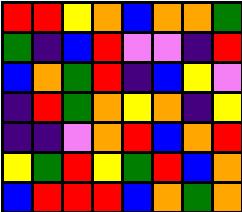[["red", "red", "yellow", "orange", "blue", "orange", "orange", "green"], ["green", "indigo", "blue", "red", "violet", "violet", "indigo", "red"], ["blue", "orange", "green", "red", "indigo", "blue", "yellow", "violet"], ["indigo", "red", "green", "orange", "yellow", "orange", "indigo", "yellow"], ["indigo", "indigo", "violet", "orange", "red", "blue", "orange", "red"], ["yellow", "green", "red", "yellow", "green", "red", "blue", "orange"], ["blue", "red", "red", "red", "blue", "orange", "green", "orange"]]